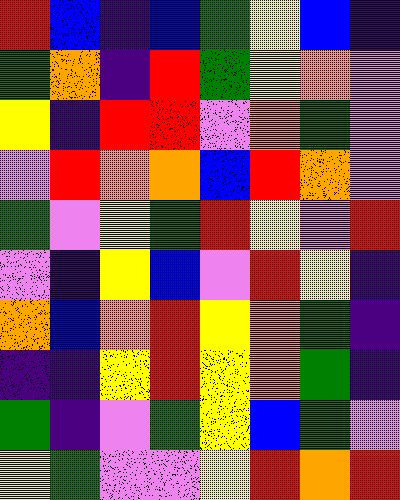[["red", "blue", "indigo", "blue", "green", "yellow", "blue", "indigo"], ["green", "orange", "indigo", "red", "green", "yellow", "orange", "violet"], ["yellow", "indigo", "red", "red", "violet", "orange", "green", "violet"], ["violet", "red", "orange", "orange", "blue", "red", "orange", "violet"], ["green", "violet", "yellow", "green", "red", "yellow", "violet", "red"], ["violet", "indigo", "yellow", "blue", "violet", "red", "yellow", "indigo"], ["orange", "blue", "orange", "red", "yellow", "orange", "green", "indigo"], ["indigo", "indigo", "yellow", "red", "yellow", "orange", "green", "indigo"], ["green", "indigo", "violet", "green", "yellow", "blue", "green", "violet"], ["yellow", "green", "violet", "violet", "yellow", "red", "orange", "red"]]